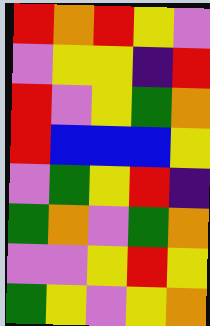[["red", "orange", "red", "yellow", "violet"], ["violet", "yellow", "yellow", "indigo", "red"], ["red", "violet", "yellow", "green", "orange"], ["red", "blue", "blue", "blue", "yellow"], ["violet", "green", "yellow", "red", "indigo"], ["green", "orange", "violet", "green", "orange"], ["violet", "violet", "yellow", "red", "yellow"], ["green", "yellow", "violet", "yellow", "orange"]]